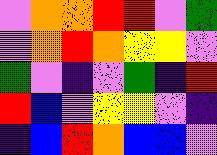[["violet", "orange", "orange", "red", "red", "violet", "green"], ["violet", "orange", "red", "orange", "yellow", "yellow", "violet"], ["green", "violet", "indigo", "violet", "green", "indigo", "red"], ["red", "blue", "violet", "yellow", "yellow", "violet", "indigo"], ["indigo", "blue", "red", "orange", "blue", "blue", "violet"]]